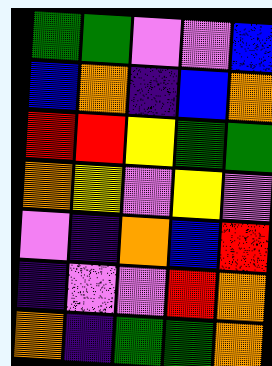[["green", "green", "violet", "violet", "blue"], ["blue", "orange", "indigo", "blue", "orange"], ["red", "red", "yellow", "green", "green"], ["orange", "yellow", "violet", "yellow", "violet"], ["violet", "indigo", "orange", "blue", "red"], ["indigo", "violet", "violet", "red", "orange"], ["orange", "indigo", "green", "green", "orange"]]